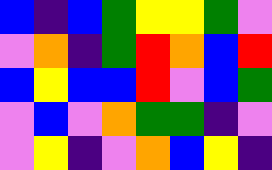[["blue", "indigo", "blue", "green", "yellow", "yellow", "green", "violet"], ["violet", "orange", "indigo", "green", "red", "orange", "blue", "red"], ["blue", "yellow", "blue", "blue", "red", "violet", "blue", "green"], ["violet", "blue", "violet", "orange", "green", "green", "indigo", "violet"], ["violet", "yellow", "indigo", "violet", "orange", "blue", "yellow", "indigo"]]